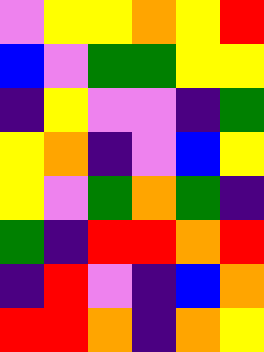[["violet", "yellow", "yellow", "orange", "yellow", "red"], ["blue", "violet", "green", "green", "yellow", "yellow"], ["indigo", "yellow", "violet", "violet", "indigo", "green"], ["yellow", "orange", "indigo", "violet", "blue", "yellow"], ["yellow", "violet", "green", "orange", "green", "indigo"], ["green", "indigo", "red", "red", "orange", "red"], ["indigo", "red", "violet", "indigo", "blue", "orange"], ["red", "red", "orange", "indigo", "orange", "yellow"]]